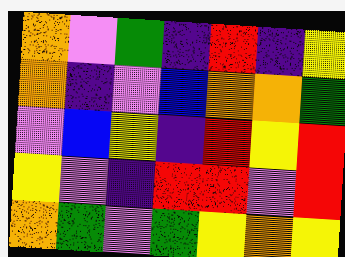[["orange", "violet", "green", "indigo", "red", "indigo", "yellow"], ["orange", "indigo", "violet", "blue", "orange", "orange", "green"], ["violet", "blue", "yellow", "indigo", "red", "yellow", "red"], ["yellow", "violet", "indigo", "red", "red", "violet", "red"], ["orange", "green", "violet", "green", "yellow", "orange", "yellow"]]